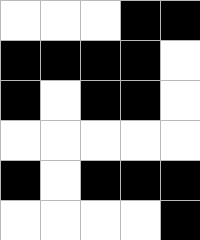[["white", "white", "white", "black", "black"], ["black", "black", "black", "black", "white"], ["black", "white", "black", "black", "white"], ["white", "white", "white", "white", "white"], ["black", "white", "black", "black", "black"], ["white", "white", "white", "white", "black"]]